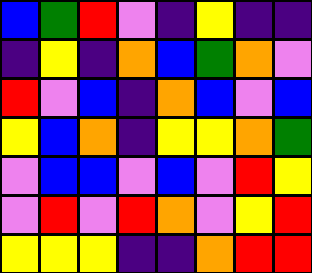[["blue", "green", "red", "violet", "indigo", "yellow", "indigo", "indigo"], ["indigo", "yellow", "indigo", "orange", "blue", "green", "orange", "violet"], ["red", "violet", "blue", "indigo", "orange", "blue", "violet", "blue"], ["yellow", "blue", "orange", "indigo", "yellow", "yellow", "orange", "green"], ["violet", "blue", "blue", "violet", "blue", "violet", "red", "yellow"], ["violet", "red", "violet", "red", "orange", "violet", "yellow", "red"], ["yellow", "yellow", "yellow", "indigo", "indigo", "orange", "red", "red"]]